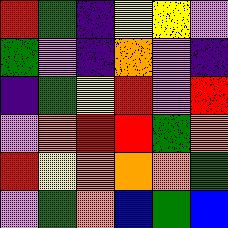[["red", "green", "indigo", "yellow", "yellow", "violet"], ["green", "violet", "indigo", "orange", "violet", "indigo"], ["indigo", "green", "yellow", "red", "violet", "red"], ["violet", "orange", "red", "red", "green", "orange"], ["red", "yellow", "orange", "orange", "orange", "green"], ["violet", "green", "orange", "blue", "green", "blue"]]